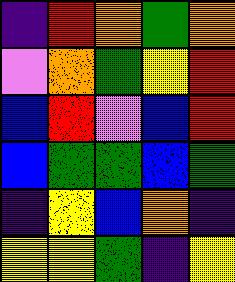[["indigo", "red", "orange", "green", "orange"], ["violet", "orange", "green", "yellow", "red"], ["blue", "red", "violet", "blue", "red"], ["blue", "green", "green", "blue", "green"], ["indigo", "yellow", "blue", "orange", "indigo"], ["yellow", "yellow", "green", "indigo", "yellow"]]